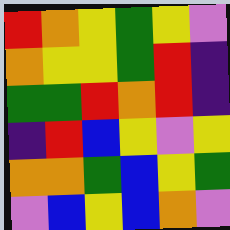[["red", "orange", "yellow", "green", "yellow", "violet"], ["orange", "yellow", "yellow", "green", "red", "indigo"], ["green", "green", "red", "orange", "red", "indigo"], ["indigo", "red", "blue", "yellow", "violet", "yellow"], ["orange", "orange", "green", "blue", "yellow", "green"], ["violet", "blue", "yellow", "blue", "orange", "violet"]]